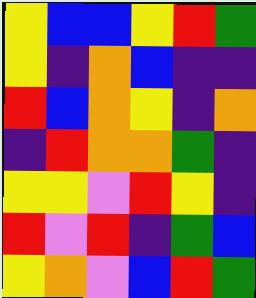[["yellow", "blue", "blue", "yellow", "red", "green"], ["yellow", "indigo", "orange", "blue", "indigo", "indigo"], ["red", "blue", "orange", "yellow", "indigo", "orange"], ["indigo", "red", "orange", "orange", "green", "indigo"], ["yellow", "yellow", "violet", "red", "yellow", "indigo"], ["red", "violet", "red", "indigo", "green", "blue"], ["yellow", "orange", "violet", "blue", "red", "green"]]